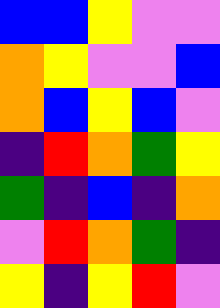[["blue", "blue", "yellow", "violet", "violet"], ["orange", "yellow", "violet", "violet", "blue"], ["orange", "blue", "yellow", "blue", "violet"], ["indigo", "red", "orange", "green", "yellow"], ["green", "indigo", "blue", "indigo", "orange"], ["violet", "red", "orange", "green", "indigo"], ["yellow", "indigo", "yellow", "red", "violet"]]